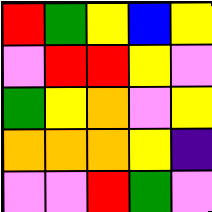[["red", "green", "yellow", "blue", "yellow"], ["violet", "red", "red", "yellow", "violet"], ["green", "yellow", "orange", "violet", "yellow"], ["orange", "orange", "orange", "yellow", "indigo"], ["violet", "violet", "red", "green", "violet"]]